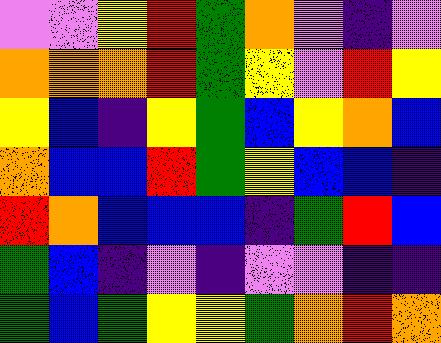[["violet", "violet", "yellow", "red", "green", "orange", "violet", "indigo", "violet"], ["orange", "orange", "orange", "red", "green", "yellow", "violet", "red", "yellow"], ["yellow", "blue", "indigo", "yellow", "green", "blue", "yellow", "orange", "blue"], ["orange", "blue", "blue", "red", "green", "yellow", "blue", "blue", "indigo"], ["red", "orange", "blue", "blue", "blue", "indigo", "green", "red", "blue"], ["green", "blue", "indigo", "violet", "indigo", "violet", "violet", "indigo", "indigo"], ["green", "blue", "green", "yellow", "yellow", "green", "orange", "red", "orange"]]